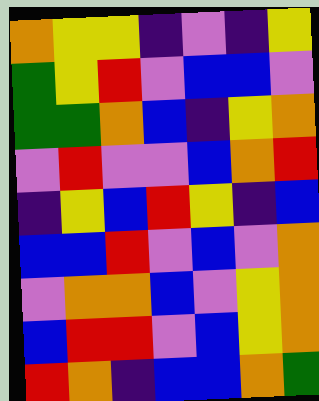[["orange", "yellow", "yellow", "indigo", "violet", "indigo", "yellow"], ["green", "yellow", "red", "violet", "blue", "blue", "violet"], ["green", "green", "orange", "blue", "indigo", "yellow", "orange"], ["violet", "red", "violet", "violet", "blue", "orange", "red"], ["indigo", "yellow", "blue", "red", "yellow", "indigo", "blue"], ["blue", "blue", "red", "violet", "blue", "violet", "orange"], ["violet", "orange", "orange", "blue", "violet", "yellow", "orange"], ["blue", "red", "red", "violet", "blue", "yellow", "orange"], ["red", "orange", "indigo", "blue", "blue", "orange", "green"]]